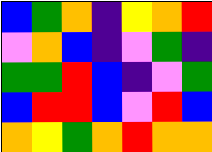[["blue", "green", "orange", "indigo", "yellow", "orange", "red"], ["violet", "orange", "blue", "indigo", "violet", "green", "indigo"], ["green", "green", "red", "blue", "indigo", "violet", "green"], ["blue", "red", "red", "blue", "violet", "red", "blue"], ["orange", "yellow", "green", "orange", "red", "orange", "orange"]]